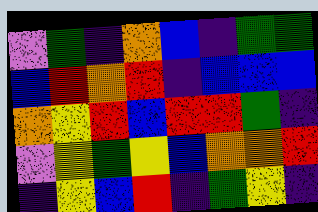[["violet", "green", "indigo", "orange", "blue", "indigo", "green", "green"], ["blue", "red", "orange", "red", "indigo", "blue", "blue", "blue"], ["orange", "yellow", "red", "blue", "red", "red", "green", "indigo"], ["violet", "yellow", "green", "yellow", "blue", "orange", "orange", "red"], ["indigo", "yellow", "blue", "red", "indigo", "green", "yellow", "indigo"]]